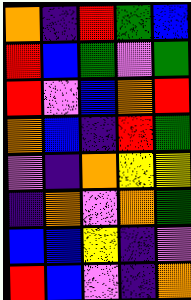[["orange", "indigo", "red", "green", "blue"], ["red", "blue", "green", "violet", "green"], ["red", "violet", "blue", "orange", "red"], ["orange", "blue", "indigo", "red", "green"], ["violet", "indigo", "orange", "yellow", "yellow"], ["indigo", "orange", "violet", "orange", "green"], ["blue", "blue", "yellow", "indigo", "violet"], ["red", "blue", "violet", "indigo", "orange"]]